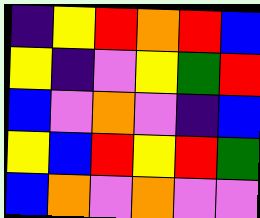[["indigo", "yellow", "red", "orange", "red", "blue"], ["yellow", "indigo", "violet", "yellow", "green", "red"], ["blue", "violet", "orange", "violet", "indigo", "blue"], ["yellow", "blue", "red", "yellow", "red", "green"], ["blue", "orange", "violet", "orange", "violet", "violet"]]